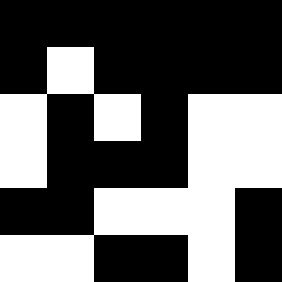[["black", "black", "black", "black", "black", "black"], ["black", "white", "black", "black", "black", "black"], ["white", "black", "white", "black", "white", "white"], ["white", "black", "black", "black", "white", "white"], ["black", "black", "white", "white", "white", "black"], ["white", "white", "black", "black", "white", "black"]]